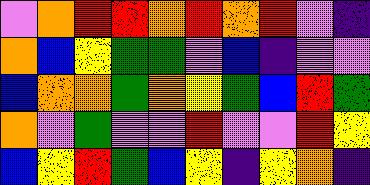[["violet", "orange", "red", "red", "orange", "red", "orange", "red", "violet", "indigo"], ["orange", "blue", "yellow", "green", "green", "violet", "blue", "indigo", "violet", "violet"], ["blue", "orange", "orange", "green", "orange", "yellow", "green", "blue", "red", "green"], ["orange", "violet", "green", "violet", "violet", "red", "violet", "violet", "red", "yellow"], ["blue", "yellow", "red", "green", "blue", "yellow", "indigo", "yellow", "orange", "indigo"]]